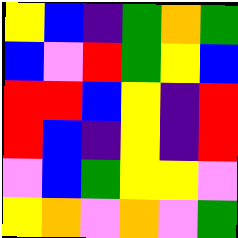[["yellow", "blue", "indigo", "green", "orange", "green"], ["blue", "violet", "red", "green", "yellow", "blue"], ["red", "red", "blue", "yellow", "indigo", "red"], ["red", "blue", "indigo", "yellow", "indigo", "red"], ["violet", "blue", "green", "yellow", "yellow", "violet"], ["yellow", "orange", "violet", "orange", "violet", "green"]]